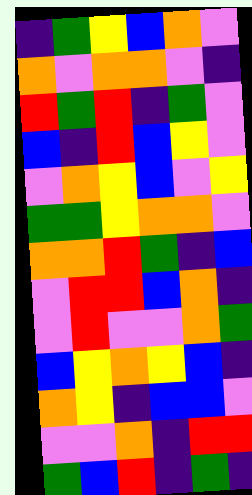[["indigo", "green", "yellow", "blue", "orange", "violet"], ["orange", "violet", "orange", "orange", "violet", "indigo"], ["red", "green", "red", "indigo", "green", "violet"], ["blue", "indigo", "red", "blue", "yellow", "violet"], ["violet", "orange", "yellow", "blue", "violet", "yellow"], ["green", "green", "yellow", "orange", "orange", "violet"], ["orange", "orange", "red", "green", "indigo", "blue"], ["violet", "red", "red", "blue", "orange", "indigo"], ["violet", "red", "violet", "violet", "orange", "green"], ["blue", "yellow", "orange", "yellow", "blue", "indigo"], ["orange", "yellow", "indigo", "blue", "blue", "violet"], ["violet", "violet", "orange", "indigo", "red", "red"], ["green", "blue", "red", "indigo", "green", "indigo"]]